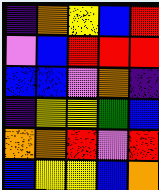[["indigo", "orange", "yellow", "blue", "red"], ["violet", "blue", "red", "red", "red"], ["blue", "blue", "violet", "orange", "indigo"], ["indigo", "yellow", "yellow", "green", "blue"], ["orange", "orange", "red", "violet", "red"], ["blue", "yellow", "yellow", "blue", "orange"]]